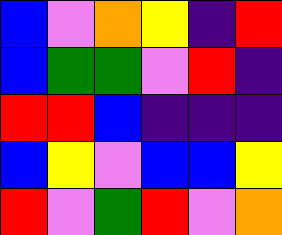[["blue", "violet", "orange", "yellow", "indigo", "red"], ["blue", "green", "green", "violet", "red", "indigo"], ["red", "red", "blue", "indigo", "indigo", "indigo"], ["blue", "yellow", "violet", "blue", "blue", "yellow"], ["red", "violet", "green", "red", "violet", "orange"]]